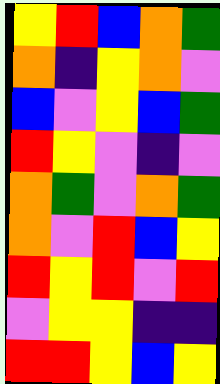[["yellow", "red", "blue", "orange", "green"], ["orange", "indigo", "yellow", "orange", "violet"], ["blue", "violet", "yellow", "blue", "green"], ["red", "yellow", "violet", "indigo", "violet"], ["orange", "green", "violet", "orange", "green"], ["orange", "violet", "red", "blue", "yellow"], ["red", "yellow", "red", "violet", "red"], ["violet", "yellow", "yellow", "indigo", "indigo"], ["red", "red", "yellow", "blue", "yellow"]]